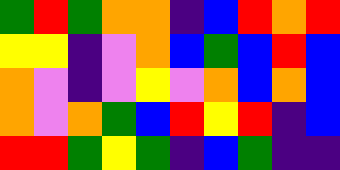[["green", "red", "green", "orange", "orange", "indigo", "blue", "red", "orange", "red"], ["yellow", "yellow", "indigo", "violet", "orange", "blue", "green", "blue", "red", "blue"], ["orange", "violet", "indigo", "violet", "yellow", "violet", "orange", "blue", "orange", "blue"], ["orange", "violet", "orange", "green", "blue", "red", "yellow", "red", "indigo", "blue"], ["red", "red", "green", "yellow", "green", "indigo", "blue", "green", "indigo", "indigo"]]